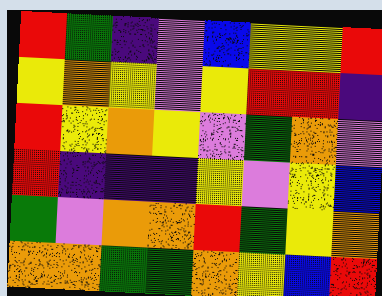[["red", "green", "indigo", "violet", "blue", "yellow", "yellow", "red"], ["yellow", "orange", "yellow", "violet", "yellow", "red", "red", "indigo"], ["red", "yellow", "orange", "yellow", "violet", "green", "orange", "violet"], ["red", "indigo", "indigo", "indigo", "yellow", "violet", "yellow", "blue"], ["green", "violet", "orange", "orange", "red", "green", "yellow", "orange"], ["orange", "orange", "green", "green", "orange", "yellow", "blue", "red"]]